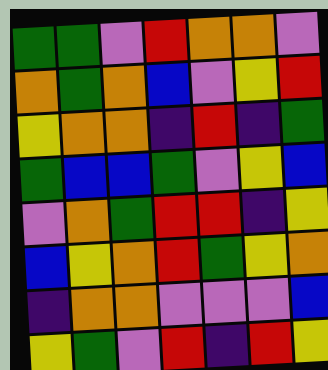[["green", "green", "violet", "red", "orange", "orange", "violet"], ["orange", "green", "orange", "blue", "violet", "yellow", "red"], ["yellow", "orange", "orange", "indigo", "red", "indigo", "green"], ["green", "blue", "blue", "green", "violet", "yellow", "blue"], ["violet", "orange", "green", "red", "red", "indigo", "yellow"], ["blue", "yellow", "orange", "red", "green", "yellow", "orange"], ["indigo", "orange", "orange", "violet", "violet", "violet", "blue"], ["yellow", "green", "violet", "red", "indigo", "red", "yellow"]]